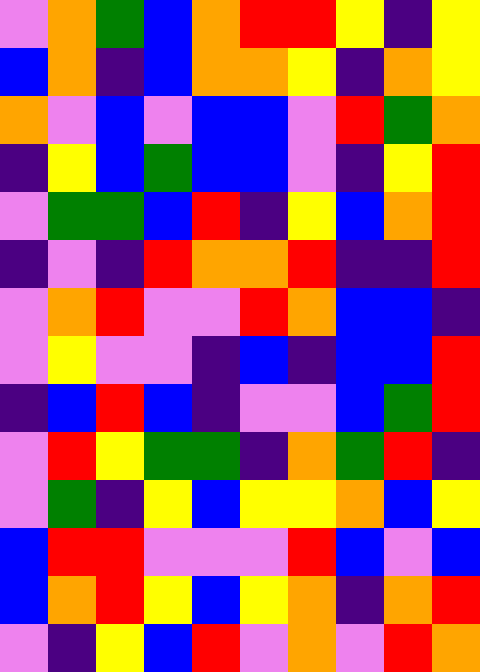[["violet", "orange", "green", "blue", "orange", "red", "red", "yellow", "indigo", "yellow"], ["blue", "orange", "indigo", "blue", "orange", "orange", "yellow", "indigo", "orange", "yellow"], ["orange", "violet", "blue", "violet", "blue", "blue", "violet", "red", "green", "orange"], ["indigo", "yellow", "blue", "green", "blue", "blue", "violet", "indigo", "yellow", "red"], ["violet", "green", "green", "blue", "red", "indigo", "yellow", "blue", "orange", "red"], ["indigo", "violet", "indigo", "red", "orange", "orange", "red", "indigo", "indigo", "red"], ["violet", "orange", "red", "violet", "violet", "red", "orange", "blue", "blue", "indigo"], ["violet", "yellow", "violet", "violet", "indigo", "blue", "indigo", "blue", "blue", "red"], ["indigo", "blue", "red", "blue", "indigo", "violet", "violet", "blue", "green", "red"], ["violet", "red", "yellow", "green", "green", "indigo", "orange", "green", "red", "indigo"], ["violet", "green", "indigo", "yellow", "blue", "yellow", "yellow", "orange", "blue", "yellow"], ["blue", "red", "red", "violet", "violet", "violet", "red", "blue", "violet", "blue"], ["blue", "orange", "red", "yellow", "blue", "yellow", "orange", "indigo", "orange", "red"], ["violet", "indigo", "yellow", "blue", "red", "violet", "orange", "violet", "red", "orange"]]